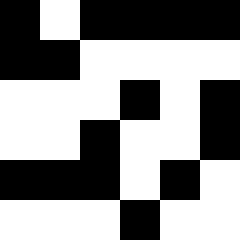[["black", "white", "black", "black", "black", "black"], ["black", "black", "white", "white", "white", "white"], ["white", "white", "white", "black", "white", "black"], ["white", "white", "black", "white", "white", "black"], ["black", "black", "black", "white", "black", "white"], ["white", "white", "white", "black", "white", "white"]]